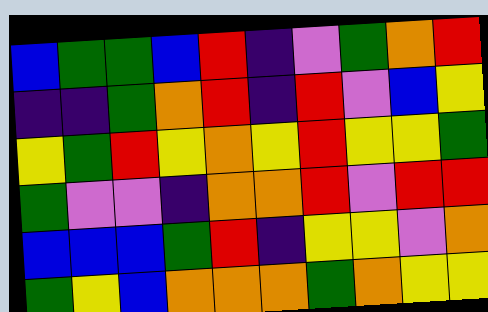[["blue", "green", "green", "blue", "red", "indigo", "violet", "green", "orange", "red"], ["indigo", "indigo", "green", "orange", "red", "indigo", "red", "violet", "blue", "yellow"], ["yellow", "green", "red", "yellow", "orange", "yellow", "red", "yellow", "yellow", "green"], ["green", "violet", "violet", "indigo", "orange", "orange", "red", "violet", "red", "red"], ["blue", "blue", "blue", "green", "red", "indigo", "yellow", "yellow", "violet", "orange"], ["green", "yellow", "blue", "orange", "orange", "orange", "green", "orange", "yellow", "yellow"]]